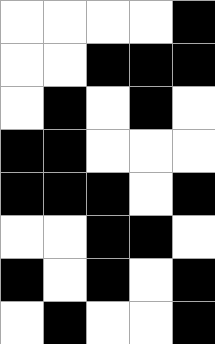[["white", "white", "white", "white", "black"], ["white", "white", "black", "black", "black"], ["white", "black", "white", "black", "white"], ["black", "black", "white", "white", "white"], ["black", "black", "black", "white", "black"], ["white", "white", "black", "black", "white"], ["black", "white", "black", "white", "black"], ["white", "black", "white", "white", "black"]]